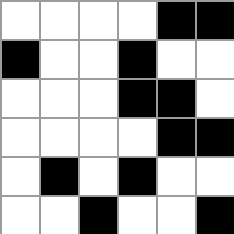[["white", "white", "white", "white", "black", "black"], ["black", "white", "white", "black", "white", "white"], ["white", "white", "white", "black", "black", "white"], ["white", "white", "white", "white", "black", "black"], ["white", "black", "white", "black", "white", "white"], ["white", "white", "black", "white", "white", "black"]]